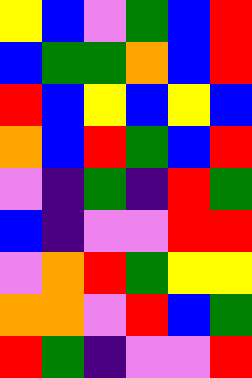[["yellow", "blue", "violet", "green", "blue", "red"], ["blue", "green", "green", "orange", "blue", "red"], ["red", "blue", "yellow", "blue", "yellow", "blue"], ["orange", "blue", "red", "green", "blue", "red"], ["violet", "indigo", "green", "indigo", "red", "green"], ["blue", "indigo", "violet", "violet", "red", "red"], ["violet", "orange", "red", "green", "yellow", "yellow"], ["orange", "orange", "violet", "red", "blue", "green"], ["red", "green", "indigo", "violet", "violet", "red"]]